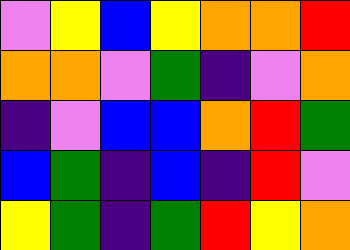[["violet", "yellow", "blue", "yellow", "orange", "orange", "red"], ["orange", "orange", "violet", "green", "indigo", "violet", "orange"], ["indigo", "violet", "blue", "blue", "orange", "red", "green"], ["blue", "green", "indigo", "blue", "indigo", "red", "violet"], ["yellow", "green", "indigo", "green", "red", "yellow", "orange"]]